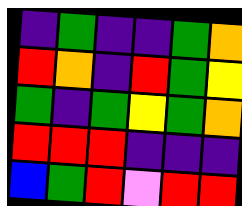[["indigo", "green", "indigo", "indigo", "green", "orange"], ["red", "orange", "indigo", "red", "green", "yellow"], ["green", "indigo", "green", "yellow", "green", "orange"], ["red", "red", "red", "indigo", "indigo", "indigo"], ["blue", "green", "red", "violet", "red", "red"]]